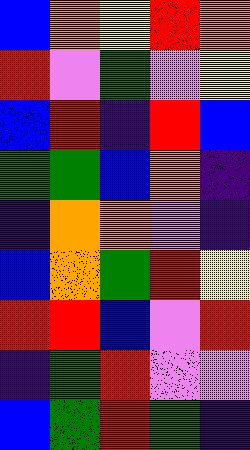[["blue", "orange", "yellow", "red", "orange"], ["red", "violet", "green", "violet", "yellow"], ["blue", "red", "indigo", "red", "blue"], ["green", "green", "blue", "orange", "indigo"], ["indigo", "orange", "orange", "violet", "indigo"], ["blue", "orange", "green", "red", "yellow"], ["red", "red", "blue", "violet", "red"], ["indigo", "green", "red", "violet", "violet"], ["blue", "green", "red", "green", "indigo"]]